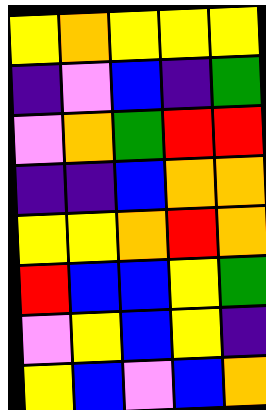[["yellow", "orange", "yellow", "yellow", "yellow"], ["indigo", "violet", "blue", "indigo", "green"], ["violet", "orange", "green", "red", "red"], ["indigo", "indigo", "blue", "orange", "orange"], ["yellow", "yellow", "orange", "red", "orange"], ["red", "blue", "blue", "yellow", "green"], ["violet", "yellow", "blue", "yellow", "indigo"], ["yellow", "blue", "violet", "blue", "orange"]]